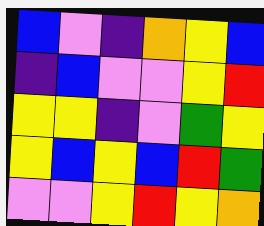[["blue", "violet", "indigo", "orange", "yellow", "blue"], ["indigo", "blue", "violet", "violet", "yellow", "red"], ["yellow", "yellow", "indigo", "violet", "green", "yellow"], ["yellow", "blue", "yellow", "blue", "red", "green"], ["violet", "violet", "yellow", "red", "yellow", "orange"]]